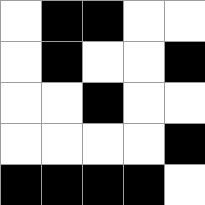[["white", "black", "black", "white", "white"], ["white", "black", "white", "white", "black"], ["white", "white", "black", "white", "white"], ["white", "white", "white", "white", "black"], ["black", "black", "black", "black", "white"]]